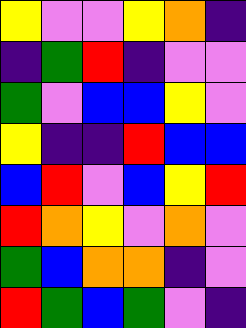[["yellow", "violet", "violet", "yellow", "orange", "indigo"], ["indigo", "green", "red", "indigo", "violet", "violet"], ["green", "violet", "blue", "blue", "yellow", "violet"], ["yellow", "indigo", "indigo", "red", "blue", "blue"], ["blue", "red", "violet", "blue", "yellow", "red"], ["red", "orange", "yellow", "violet", "orange", "violet"], ["green", "blue", "orange", "orange", "indigo", "violet"], ["red", "green", "blue", "green", "violet", "indigo"]]